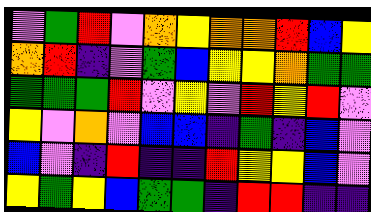[["violet", "green", "red", "violet", "orange", "yellow", "orange", "orange", "red", "blue", "yellow"], ["orange", "red", "indigo", "violet", "green", "blue", "yellow", "yellow", "orange", "green", "green"], ["green", "green", "green", "red", "violet", "yellow", "violet", "red", "yellow", "red", "violet"], ["yellow", "violet", "orange", "violet", "blue", "blue", "indigo", "green", "indigo", "blue", "violet"], ["blue", "violet", "indigo", "red", "indigo", "indigo", "red", "yellow", "yellow", "blue", "violet"], ["yellow", "green", "yellow", "blue", "green", "green", "indigo", "red", "red", "indigo", "indigo"]]